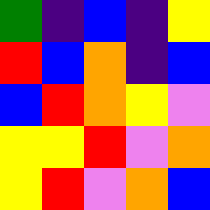[["green", "indigo", "blue", "indigo", "yellow"], ["red", "blue", "orange", "indigo", "blue"], ["blue", "red", "orange", "yellow", "violet"], ["yellow", "yellow", "red", "violet", "orange"], ["yellow", "red", "violet", "orange", "blue"]]